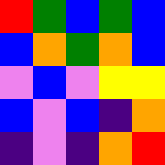[["red", "green", "blue", "green", "blue"], ["blue", "orange", "green", "orange", "blue"], ["violet", "blue", "violet", "yellow", "yellow"], ["blue", "violet", "blue", "indigo", "orange"], ["indigo", "violet", "indigo", "orange", "red"]]